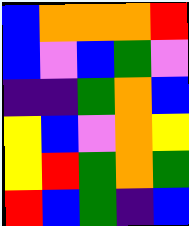[["blue", "orange", "orange", "orange", "red"], ["blue", "violet", "blue", "green", "violet"], ["indigo", "indigo", "green", "orange", "blue"], ["yellow", "blue", "violet", "orange", "yellow"], ["yellow", "red", "green", "orange", "green"], ["red", "blue", "green", "indigo", "blue"]]